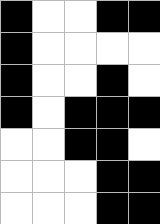[["black", "white", "white", "black", "black"], ["black", "white", "white", "white", "white"], ["black", "white", "white", "black", "white"], ["black", "white", "black", "black", "black"], ["white", "white", "black", "black", "white"], ["white", "white", "white", "black", "black"], ["white", "white", "white", "black", "black"]]